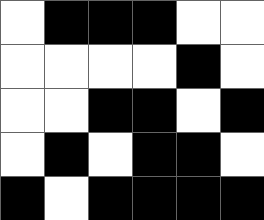[["white", "black", "black", "black", "white", "white"], ["white", "white", "white", "white", "black", "white"], ["white", "white", "black", "black", "white", "black"], ["white", "black", "white", "black", "black", "white"], ["black", "white", "black", "black", "black", "black"]]